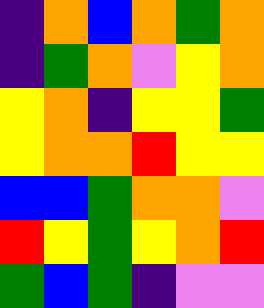[["indigo", "orange", "blue", "orange", "green", "orange"], ["indigo", "green", "orange", "violet", "yellow", "orange"], ["yellow", "orange", "indigo", "yellow", "yellow", "green"], ["yellow", "orange", "orange", "red", "yellow", "yellow"], ["blue", "blue", "green", "orange", "orange", "violet"], ["red", "yellow", "green", "yellow", "orange", "red"], ["green", "blue", "green", "indigo", "violet", "violet"]]